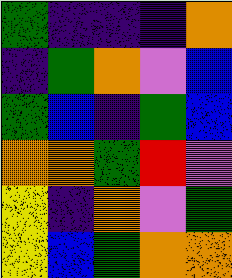[["green", "indigo", "indigo", "indigo", "orange"], ["indigo", "green", "orange", "violet", "blue"], ["green", "blue", "indigo", "green", "blue"], ["orange", "orange", "green", "red", "violet"], ["yellow", "indigo", "orange", "violet", "green"], ["yellow", "blue", "green", "orange", "orange"]]